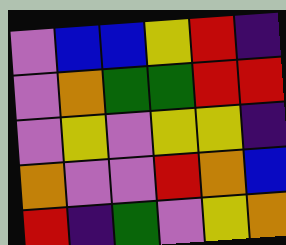[["violet", "blue", "blue", "yellow", "red", "indigo"], ["violet", "orange", "green", "green", "red", "red"], ["violet", "yellow", "violet", "yellow", "yellow", "indigo"], ["orange", "violet", "violet", "red", "orange", "blue"], ["red", "indigo", "green", "violet", "yellow", "orange"]]